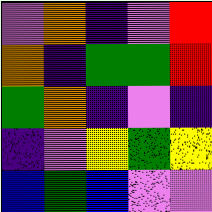[["violet", "orange", "indigo", "violet", "red"], ["orange", "indigo", "green", "green", "red"], ["green", "orange", "indigo", "violet", "indigo"], ["indigo", "violet", "yellow", "green", "yellow"], ["blue", "green", "blue", "violet", "violet"]]